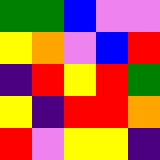[["green", "green", "blue", "violet", "violet"], ["yellow", "orange", "violet", "blue", "red"], ["indigo", "red", "yellow", "red", "green"], ["yellow", "indigo", "red", "red", "orange"], ["red", "violet", "yellow", "yellow", "indigo"]]